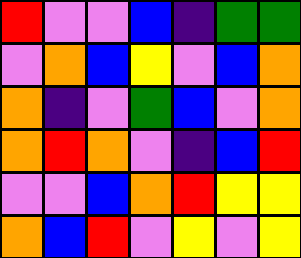[["red", "violet", "violet", "blue", "indigo", "green", "green"], ["violet", "orange", "blue", "yellow", "violet", "blue", "orange"], ["orange", "indigo", "violet", "green", "blue", "violet", "orange"], ["orange", "red", "orange", "violet", "indigo", "blue", "red"], ["violet", "violet", "blue", "orange", "red", "yellow", "yellow"], ["orange", "blue", "red", "violet", "yellow", "violet", "yellow"]]